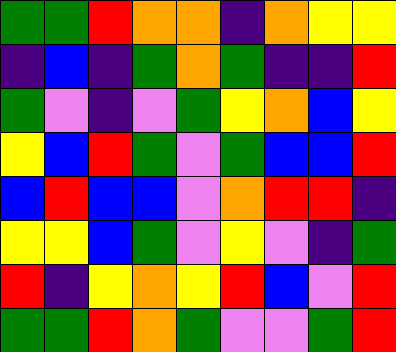[["green", "green", "red", "orange", "orange", "indigo", "orange", "yellow", "yellow"], ["indigo", "blue", "indigo", "green", "orange", "green", "indigo", "indigo", "red"], ["green", "violet", "indigo", "violet", "green", "yellow", "orange", "blue", "yellow"], ["yellow", "blue", "red", "green", "violet", "green", "blue", "blue", "red"], ["blue", "red", "blue", "blue", "violet", "orange", "red", "red", "indigo"], ["yellow", "yellow", "blue", "green", "violet", "yellow", "violet", "indigo", "green"], ["red", "indigo", "yellow", "orange", "yellow", "red", "blue", "violet", "red"], ["green", "green", "red", "orange", "green", "violet", "violet", "green", "red"]]